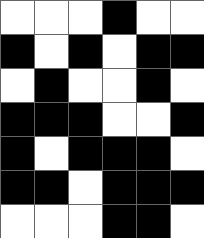[["white", "white", "white", "black", "white", "white"], ["black", "white", "black", "white", "black", "black"], ["white", "black", "white", "white", "black", "white"], ["black", "black", "black", "white", "white", "black"], ["black", "white", "black", "black", "black", "white"], ["black", "black", "white", "black", "black", "black"], ["white", "white", "white", "black", "black", "white"]]